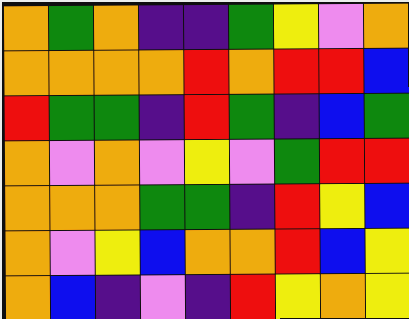[["orange", "green", "orange", "indigo", "indigo", "green", "yellow", "violet", "orange"], ["orange", "orange", "orange", "orange", "red", "orange", "red", "red", "blue"], ["red", "green", "green", "indigo", "red", "green", "indigo", "blue", "green"], ["orange", "violet", "orange", "violet", "yellow", "violet", "green", "red", "red"], ["orange", "orange", "orange", "green", "green", "indigo", "red", "yellow", "blue"], ["orange", "violet", "yellow", "blue", "orange", "orange", "red", "blue", "yellow"], ["orange", "blue", "indigo", "violet", "indigo", "red", "yellow", "orange", "yellow"]]